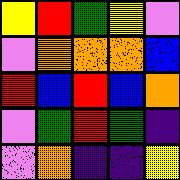[["yellow", "red", "green", "yellow", "violet"], ["violet", "orange", "orange", "orange", "blue"], ["red", "blue", "red", "blue", "orange"], ["violet", "green", "red", "green", "indigo"], ["violet", "orange", "indigo", "indigo", "yellow"]]